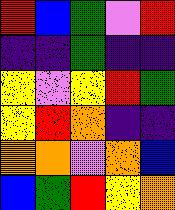[["red", "blue", "green", "violet", "red"], ["indigo", "indigo", "green", "indigo", "indigo"], ["yellow", "violet", "yellow", "red", "green"], ["yellow", "red", "orange", "indigo", "indigo"], ["orange", "orange", "violet", "orange", "blue"], ["blue", "green", "red", "yellow", "orange"]]